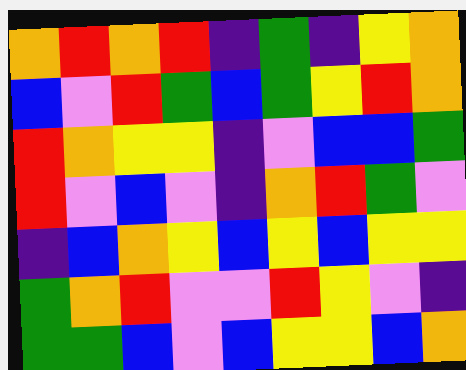[["orange", "red", "orange", "red", "indigo", "green", "indigo", "yellow", "orange"], ["blue", "violet", "red", "green", "blue", "green", "yellow", "red", "orange"], ["red", "orange", "yellow", "yellow", "indigo", "violet", "blue", "blue", "green"], ["red", "violet", "blue", "violet", "indigo", "orange", "red", "green", "violet"], ["indigo", "blue", "orange", "yellow", "blue", "yellow", "blue", "yellow", "yellow"], ["green", "orange", "red", "violet", "violet", "red", "yellow", "violet", "indigo"], ["green", "green", "blue", "violet", "blue", "yellow", "yellow", "blue", "orange"]]